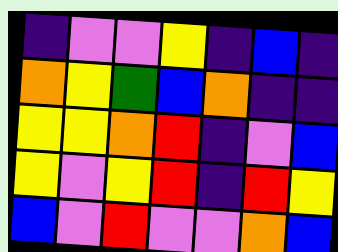[["indigo", "violet", "violet", "yellow", "indigo", "blue", "indigo"], ["orange", "yellow", "green", "blue", "orange", "indigo", "indigo"], ["yellow", "yellow", "orange", "red", "indigo", "violet", "blue"], ["yellow", "violet", "yellow", "red", "indigo", "red", "yellow"], ["blue", "violet", "red", "violet", "violet", "orange", "blue"]]